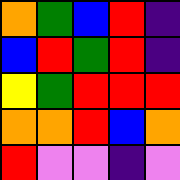[["orange", "green", "blue", "red", "indigo"], ["blue", "red", "green", "red", "indigo"], ["yellow", "green", "red", "red", "red"], ["orange", "orange", "red", "blue", "orange"], ["red", "violet", "violet", "indigo", "violet"]]